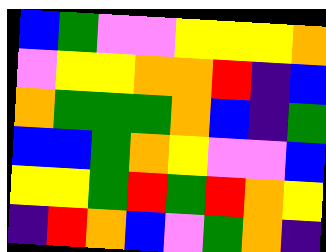[["blue", "green", "violet", "violet", "yellow", "yellow", "yellow", "orange"], ["violet", "yellow", "yellow", "orange", "orange", "red", "indigo", "blue"], ["orange", "green", "green", "green", "orange", "blue", "indigo", "green"], ["blue", "blue", "green", "orange", "yellow", "violet", "violet", "blue"], ["yellow", "yellow", "green", "red", "green", "red", "orange", "yellow"], ["indigo", "red", "orange", "blue", "violet", "green", "orange", "indigo"]]